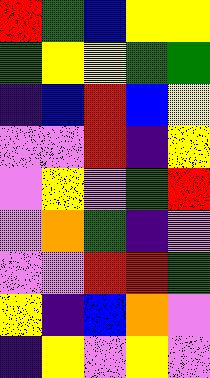[["red", "green", "blue", "yellow", "yellow"], ["green", "yellow", "yellow", "green", "green"], ["indigo", "blue", "red", "blue", "yellow"], ["violet", "violet", "red", "indigo", "yellow"], ["violet", "yellow", "violet", "green", "red"], ["violet", "orange", "green", "indigo", "violet"], ["violet", "violet", "red", "red", "green"], ["yellow", "indigo", "blue", "orange", "violet"], ["indigo", "yellow", "violet", "yellow", "violet"]]